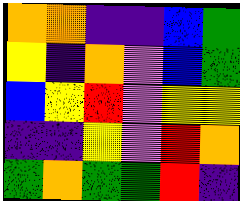[["orange", "orange", "indigo", "indigo", "blue", "green"], ["yellow", "indigo", "orange", "violet", "blue", "green"], ["blue", "yellow", "red", "violet", "yellow", "yellow"], ["indigo", "indigo", "yellow", "violet", "red", "orange"], ["green", "orange", "green", "green", "red", "indigo"]]